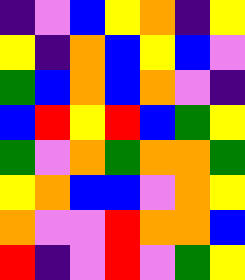[["indigo", "violet", "blue", "yellow", "orange", "indigo", "yellow"], ["yellow", "indigo", "orange", "blue", "yellow", "blue", "violet"], ["green", "blue", "orange", "blue", "orange", "violet", "indigo"], ["blue", "red", "yellow", "red", "blue", "green", "yellow"], ["green", "violet", "orange", "green", "orange", "orange", "green"], ["yellow", "orange", "blue", "blue", "violet", "orange", "yellow"], ["orange", "violet", "violet", "red", "orange", "orange", "blue"], ["red", "indigo", "violet", "red", "violet", "green", "yellow"]]